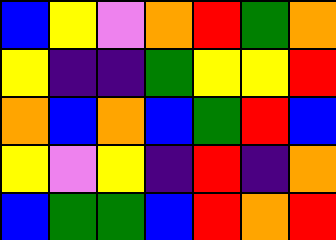[["blue", "yellow", "violet", "orange", "red", "green", "orange"], ["yellow", "indigo", "indigo", "green", "yellow", "yellow", "red"], ["orange", "blue", "orange", "blue", "green", "red", "blue"], ["yellow", "violet", "yellow", "indigo", "red", "indigo", "orange"], ["blue", "green", "green", "blue", "red", "orange", "red"]]